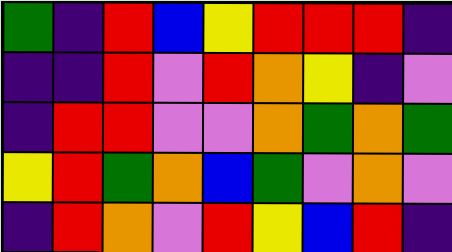[["green", "indigo", "red", "blue", "yellow", "red", "red", "red", "indigo"], ["indigo", "indigo", "red", "violet", "red", "orange", "yellow", "indigo", "violet"], ["indigo", "red", "red", "violet", "violet", "orange", "green", "orange", "green"], ["yellow", "red", "green", "orange", "blue", "green", "violet", "orange", "violet"], ["indigo", "red", "orange", "violet", "red", "yellow", "blue", "red", "indigo"]]